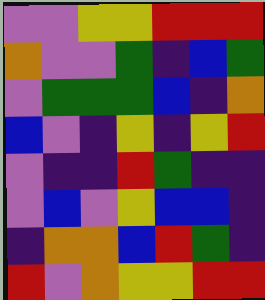[["violet", "violet", "yellow", "yellow", "red", "red", "red"], ["orange", "violet", "violet", "green", "indigo", "blue", "green"], ["violet", "green", "green", "green", "blue", "indigo", "orange"], ["blue", "violet", "indigo", "yellow", "indigo", "yellow", "red"], ["violet", "indigo", "indigo", "red", "green", "indigo", "indigo"], ["violet", "blue", "violet", "yellow", "blue", "blue", "indigo"], ["indigo", "orange", "orange", "blue", "red", "green", "indigo"], ["red", "violet", "orange", "yellow", "yellow", "red", "red"]]